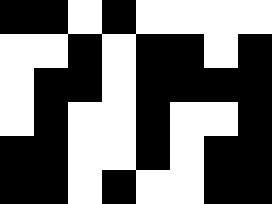[["black", "black", "white", "black", "white", "white", "white", "white"], ["white", "white", "black", "white", "black", "black", "white", "black"], ["white", "black", "black", "white", "black", "black", "black", "black"], ["white", "black", "white", "white", "black", "white", "white", "black"], ["black", "black", "white", "white", "black", "white", "black", "black"], ["black", "black", "white", "black", "white", "white", "black", "black"]]